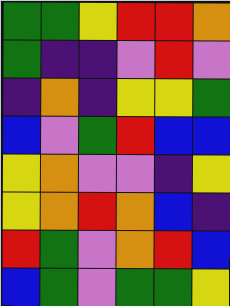[["green", "green", "yellow", "red", "red", "orange"], ["green", "indigo", "indigo", "violet", "red", "violet"], ["indigo", "orange", "indigo", "yellow", "yellow", "green"], ["blue", "violet", "green", "red", "blue", "blue"], ["yellow", "orange", "violet", "violet", "indigo", "yellow"], ["yellow", "orange", "red", "orange", "blue", "indigo"], ["red", "green", "violet", "orange", "red", "blue"], ["blue", "green", "violet", "green", "green", "yellow"]]